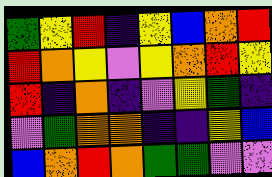[["green", "yellow", "red", "indigo", "yellow", "blue", "orange", "red"], ["red", "orange", "yellow", "violet", "yellow", "orange", "red", "yellow"], ["red", "indigo", "orange", "indigo", "violet", "yellow", "green", "indigo"], ["violet", "green", "orange", "orange", "indigo", "indigo", "yellow", "blue"], ["blue", "orange", "red", "orange", "green", "green", "violet", "violet"]]